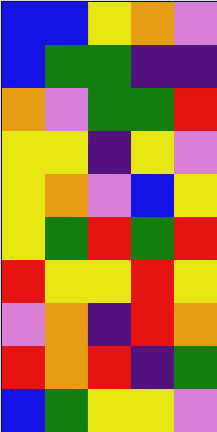[["blue", "blue", "yellow", "orange", "violet"], ["blue", "green", "green", "indigo", "indigo"], ["orange", "violet", "green", "green", "red"], ["yellow", "yellow", "indigo", "yellow", "violet"], ["yellow", "orange", "violet", "blue", "yellow"], ["yellow", "green", "red", "green", "red"], ["red", "yellow", "yellow", "red", "yellow"], ["violet", "orange", "indigo", "red", "orange"], ["red", "orange", "red", "indigo", "green"], ["blue", "green", "yellow", "yellow", "violet"]]